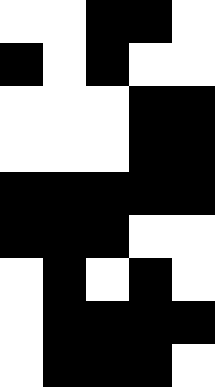[["white", "white", "black", "black", "white"], ["black", "white", "black", "white", "white"], ["white", "white", "white", "black", "black"], ["white", "white", "white", "black", "black"], ["black", "black", "black", "black", "black"], ["black", "black", "black", "white", "white"], ["white", "black", "white", "black", "white"], ["white", "black", "black", "black", "black"], ["white", "black", "black", "black", "white"]]